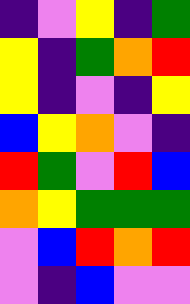[["indigo", "violet", "yellow", "indigo", "green"], ["yellow", "indigo", "green", "orange", "red"], ["yellow", "indigo", "violet", "indigo", "yellow"], ["blue", "yellow", "orange", "violet", "indigo"], ["red", "green", "violet", "red", "blue"], ["orange", "yellow", "green", "green", "green"], ["violet", "blue", "red", "orange", "red"], ["violet", "indigo", "blue", "violet", "violet"]]